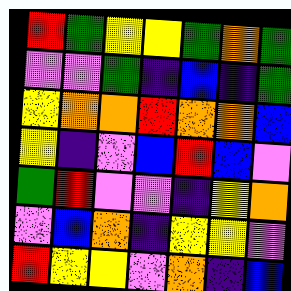[["red", "green", "yellow", "yellow", "green", "orange", "green"], ["violet", "violet", "green", "indigo", "blue", "indigo", "green"], ["yellow", "orange", "orange", "red", "orange", "orange", "blue"], ["yellow", "indigo", "violet", "blue", "red", "blue", "violet"], ["green", "red", "violet", "violet", "indigo", "yellow", "orange"], ["violet", "blue", "orange", "indigo", "yellow", "yellow", "violet"], ["red", "yellow", "yellow", "violet", "orange", "indigo", "blue"]]